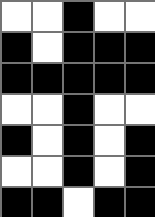[["white", "white", "black", "white", "white"], ["black", "white", "black", "black", "black"], ["black", "black", "black", "black", "black"], ["white", "white", "black", "white", "white"], ["black", "white", "black", "white", "black"], ["white", "white", "black", "white", "black"], ["black", "black", "white", "black", "black"]]